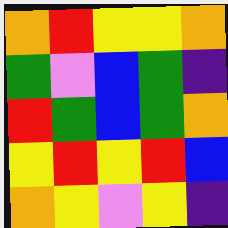[["orange", "red", "yellow", "yellow", "orange"], ["green", "violet", "blue", "green", "indigo"], ["red", "green", "blue", "green", "orange"], ["yellow", "red", "yellow", "red", "blue"], ["orange", "yellow", "violet", "yellow", "indigo"]]